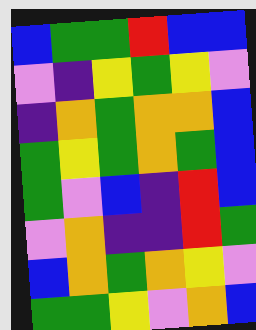[["blue", "green", "green", "red", "blue", "blue"], ["violet", "indigo", "yellow", "green", "yellow", "violet"], ["indigo", "orange", "green", "orange", "orange", "blue"], ["green", "yellow", "green", "orange", "green", "blue"], ["green", "violet", "blue", "indigo", "red", "blue"], ["violet", "orange", "indigo", "indigo", "red", "green"], ["blue", "orange", "green", "orange", "yellow", "violet"], ["green", "green", "yellow", "violet", "orange", "blue"]]